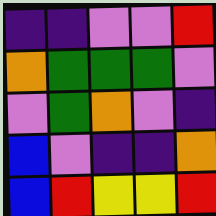[["indigo", "indigo", "violet", "violet", "red"], ["orange", "green", "green", "green", "violet"], ["violet", "green", "orange", "violet", "indigo"], ["blue", "violet", "indigo", "indigo", "orange"], ["blue", "red", "yellow", "yellow", "red"]]